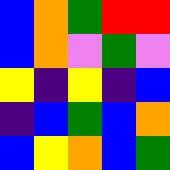[["blue", "orange", "green", "red", "red"], ["blue", "orange", "violet", "green", "violet"], ["yellow", "indigo", "yellow", "indigo", "blue"], ["indigo", "blue", "green", "blue", "orange"], ["blue", "yellow", "orange", "blue", "green"]]